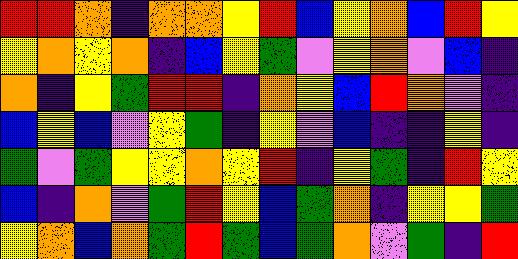[["red", "red", "orange", "indigo", "orange", "orange", "yellow", "red", "blue", "yellow", "orange", "blue", "red", "yellow"], ["yellow", "orange", "yellow", "orange", "indigo", "blue", "yellow", "green", "violet", "yellow", "orange", "violet", "blue", "indigo"], ["orange", "indigo", "yellow", "green", "red", "red", "indigo", "orange", "yellow", "blue", "red", "orange", "violet", "indigo"], ["blue", "yellow", "blue", "violet", "yellow", "green", "indigo", "yellow", "violet", "blue", "indigo", "indigo", "yellow", "indigo"], ["green", "violet", "green", "yellow", "yellow", "orange", "yellow", "red", "indigo", "yellow", "green", "indigo", "red", "yellow"], ["blue", "indigo", "orange", "violet", "green", "red", "yellow", "blue", "green", "orange", "indigo", "yellow", "yellow", "green"], ["yellow", "orange", "blue", "orange", "green", "red", "green", "blue", "green", "orange", "violet", "green", "indigo", "red"]]